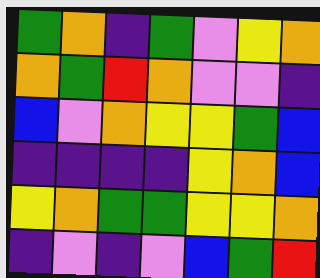[["green", "orange", "indigo", "green", "violet", "yellow", "orange"], ["orange", "green", "red", "orange", "violet", "violet", "indigo"], ["blue", "violet", "orange", "yellow", "yellow", "green", "blue"], ["indigo", "indigo", "indigo", "indigo", "yellow", "orange", "blue"], ["yellow", "orange", "green", "green", "yellow", "yellow", "orange"], ["indigo", "violet", "indigo", "violet", "blue", "green", "red"]]